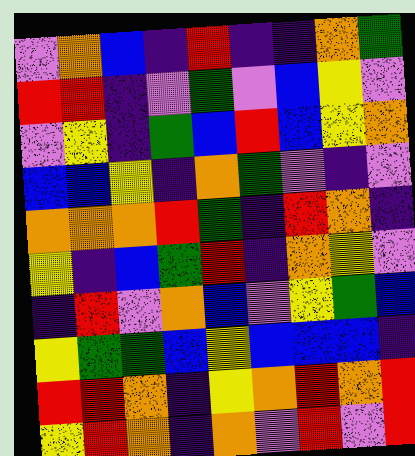[["violet", "orange", "blue", "indigo", "red", "indigo", "indigo", "orange", "green"], ["red", "red", "indigo", "violet", "green", "violet", "blue", "yellow", "violet"], ["violet", "yellow", "indigo", "green", "blue", "red", "blue", "yellow", "orange"], ["blue", "blue", "yellow", "indigo", "orange", "green", "violet", "indigo", "violet"], ["orange", "orange", "orange", "red", "green", "indigo", "red", "orange", "indigo"], ["yellow", "indigo", "blue", "green", "red", "indigo", "orange", "yellow", "violet"], ["indigo", "red", "violet", "orange", "blue", "violet", "yellow", "green", "blue"], ["yellow", "green", "green", "blue", "yellow", "blue", "blue", "blue", "indigo"], ["red", "red", "orange", "indigo", "yellow", "orange", "red", "orange", "red"], ["yellow", "red", "orange", "indigo", "orange", "violet", "red", "violet", "red"]]